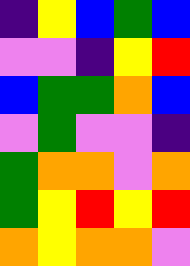[["indigo", "yellow", "blue", "green", "blue"], ["violet", "violet", "indigo", "yellow", "red"], ["blue", "green", "green", "orange", "blue"], ["violet", "green", "violet", "violet", "indigo"], ["green", "orange", "orange", "violet", "orange"], ["green", "yellow", "red", "yellow", "red"], ["orange", "yellow", "orange", "orange", "violet"]]